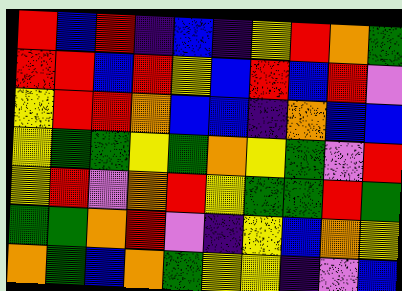[["red", "blue", "red", "indigo", "blue", "indigo", "yellow", "red", "orange", "green"], ["red", "red", "blue", "red", "yellow", "blue", "red", "blue", "red", "violet"], ["yellow", "red", "red", "orange", "blue", "blue", "indigo", "orange", "blue", "blue"], ["yellow", "green", "green", "yellow", "green", "orange", "yellow", "green", "violet", "red"], ["yellow", "red", "violet", "orange", "red", "yellow", "green", "green", "red", "green"], ["green", "green", "orange", "red", "violet", "indigo", "yellow", "blue", "orange", "yellow"], ["orange", "green", "blue", "orange", "green", "yellow", "yellow", "indigo", "violet", "blue"]]